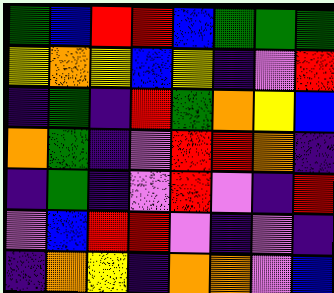[["green", "blue", "red", "red", "blue", "green", "green", "green"], ["yellow", "orange", "yellow", "blue", "yellow", "indigo", "violet", "red"], ["indigo", "green", "indigo", "red", "green", "orange", "yellow", "blue"], ["orange", "green", "indigo", "violet", "red", "red", "orange", "indigo"], ["indigo", "green", "indigo", "violet", "red", "violet", "indigo", "red"], ["violet", "blue", "red", "red", "violet", "indigo", "violet", "indigo"], ["indigo", "orange", "yellow", "indigo", "orange", "orange", "violet", "blue"]]